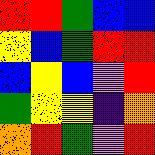[["red", "red", "green", "blue", "blue"], ["yellow", "blue", "green", "red", "red"], ["blue", "yellow", "blue", "violet", "red"], ["green", "yellow", "yellow", "indigo", "orange"], ["orange", "red", "green", "violet", "red"]]